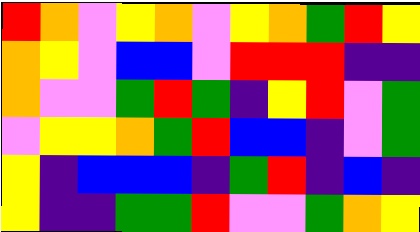[["red", "orange", "violet", "yellow", "orange", "violet", "yellow", "orange", "green", "red", "yellow"], ["orange", "yellow", "violet", "blue", "blue", "violet", "red", "red", "red", "indigo", "indigo"], ["orange", "violet", "violet", "green", "red", "green", "indigo", "yellow", "red", "violet", "green"], ["violet", "yellow", "yellow", "orange", "green", "red", "blue", "blue", "indigo", "violet", "green"], ["yellow", "indigo", "blue", "blue", "blue", "indigo", "green", "red", "indigo", "blue", "indigo"], ["yellow", "indigo", "indigo", "green", "green", "red", "violet", "violet", "green", "orange", "yellow"]]